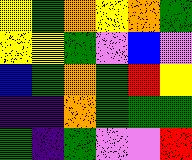[["yellow", "green", "orange", "yellow", "orange", "green"], ["yellow", "yellow", "green", "violet", "blue", "violet"], ["blue", "green", "orange", "green", "red", "yellow"], ["indigo", "indigo", "orange", "green", "green", "green"], ["green", "indigo", "green", "violet", "violet", "red"]]